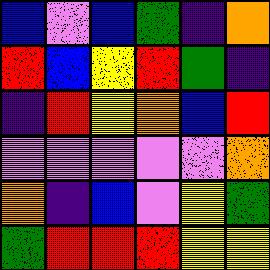[["blue", "violet", "blue", "green", "indigo", "orange"], ["red", "blue", "yellow", "red", "green", "indigo"], ["indigo", "red", "yellow", "orange", "blue", "red"], ["violet", "violet", "violet", "violet", "violet", "orange"], ["orange", "indigo", "blue", "violet", "yellow", "green"], ["green", "red", "red", "red", "yellow", "yellow"]]